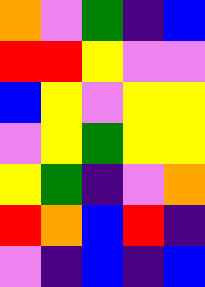[["orange", "violet", "green", "indigo", "blue"], ["red", "red", "yellow", "violet", "violet"], ["blue", "yellow", "violet", "yellow", "yellow"], ["violet", "yellow", "green", "yellow", "yellow"], ["yellow", "green", "indigo", "violet", "orange"], ["red", "orange", "blue", "red", "indigo"], ["violet", "indigo", "blue", "indigo", "blue"]]